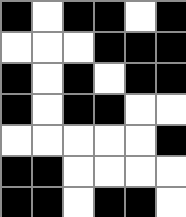[["black", "white", "black", "black", "white", "black"], ["white", "white", "white", "black", "black", "black"], ["black", "white", "black", "white", "black", "black"], ["black", "white", "black", "black", "white", "white"], ["white", "white", "white", "white", "white", "black"], ["black", "black", "white", "white", "white", "white"], ["black", "black", "white", "black", "black", "white"]]